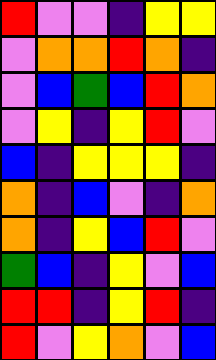[["red", "violet", "violet", "indigo", "yellow", "yellow"], ["violet", "orange", "orange", "red", "orange", "indigo"], ["violet", "blue", "green", "blue", "red", "orange"], ["violet", "yellow", "indigo", "yellow", "red", "violet"], ["blue", "indigo", "yellow", "yellow", "yellow", "indigo"], ["orange", "indigo", "blue", "violet", "indigo", "orange"], ["orange", "indigo", "yellow", "blue", "red", "violet"], ["green", "blue", "indigo", "yellow", "violet", "blue"], ["red", "red", "indigo", "yellow", "red", "indigo"], ["red", "violet", "yellow", "orange", "violet", "blue"]]